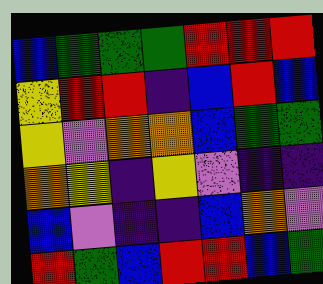[["blue", "green", "green", "green", "red", "red", "red"], ["yellow", "red", "red", "indigo", "blue", "red", "blue"], ["yellow", "violet", "orange", "orange", "blue", "green", "green"], ["orange", "yellow", "indigo", "yellow", "violet", "indigo", "indigo"], ["blue", "violet", "indigo", "indigo", "blue", "orange", "violet"], ["red", "green", "blue", "red", "red", "blue", "green"]]